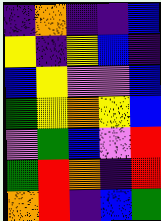[["indigo", "orange", "indigo", "indigo", "blue"], ["yellow", "indigo", "yellow", "blue", "indigo"], ["blue", "yellow", "violet", "violet", "blue"], ["green", "yellow", "orange", "yellow", "blue"], ["violet", "green", "blue", "violet", "red"], ["green", "red", "orange", "indigo", "red"], ["orange", "red", "indigo", "blue", "green"]]